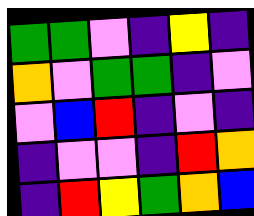[["green", "green", "violet", "indigo", "yellow", "indigo"], ["orange", "violet", "green", "green", "indigo", "violet"], ["violet", "blue", "red", "indigo", "violet", "indigo"], ["indigo", "violet", "violet", "indigo", "red", "orange"], ["indigo", "red", "yellow", "green", "orange", "blue"]]